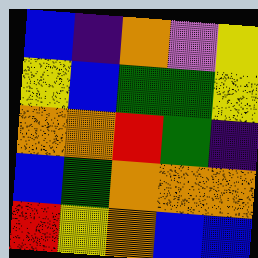[["blue", "indigo", "orange", "violet", "yellow"], ["yellow", "blue", "green", "green", "yellow"], ["orange", "orange", "red", "green", "indigo"], ["blue", "green", "orange", "orange", "orange"], ["red", "yellow", "orange", "blue", "blue"]]